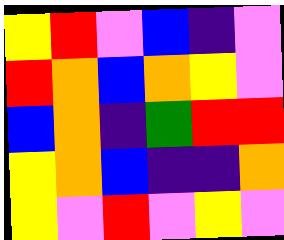[["yellow", "red", "violet", "blue", "indigo", "violet"], ["red", "orange", "blue", "orange", "yellow", "violet"], ["blue", "orange", "indigo", "green", "red", "red"], ["yellow", "orange", "blue", "indigo", "indigo", "orange"], ["yellow", "violet", "red", "violet", "yellow", "violet"]]